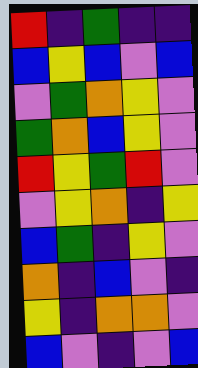[["red", "indigo", "green", "indigo", "indigo"], ["blue", "yellow", "blue", "violet", "blue"], ["violet", "green", "orange", "yellow", "violet"], ["green", "orange", "blue", "yellow", "violet"], ["red", "yellow", "green", "red", "violet"], ["violet", "yellow", "orange", "indigo", "yellow"], ["blue", "green", "indigo", "yellow", "violet"], ["orange", "indigo", "blue", "violet", "indigo"], ["yellow", "indigo", "orange", "orange", "violet"], ["blue", "violet", "indigo", "violet", "blue"]]